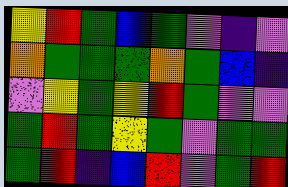[["yellow", "red", "green", "blue", "green", "violet", "indigo", "violet"], ["orange", "green", "green", "green", "orange", "green", "blue", "indigo"], ["violet", "yellow", "green", "yellow", "red", "green", "violet", "violet"], ["green", "red", "green", "yellow", "green", "violet", "green", "green"], ["green", "red", "indigo", "blue", "red", "violet", "green", "red"]]